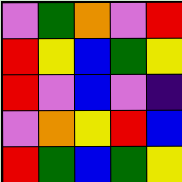[["violet", "green", "orange", "violet", "red"], ["red", "yellow", "blue", "green", "yellow"], ["red", "violet", "blue", "violet", "indigo"], ["violet", "orange", "yellow", "red", "blue"], ["red", "green", "blue", "green", "yellow"]]